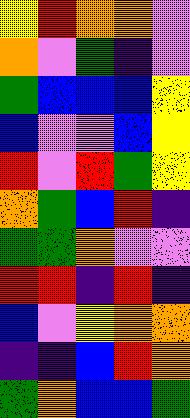[["yellow", "red", "orange", "orange", "violet"], ["orange", "violet", "green", "indigo", "violet"], ["green", "blue", "blue", "blue", "yellow"], ["blue", "violet", "violet", "blue", "yellow"], ["red", "violet", "red", "green", "yellow"], ["orange", "green", "blue", "red", "indigo"], ["green", "green", "orange", "violet", "violet"], ["red", "red", "indigo", "red", "indigo"], ["blue", "violet", "yellow", "orange", "orange"], ["indigo", "indigo", "blue", "red", "orange"], ["green", "orange", "blue", "blue", "green"]]